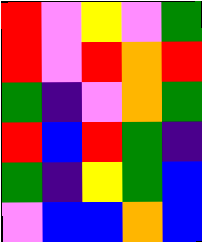[["red", "violet", "yellow", "violet", "green"], ["red", "violet", "red", "orange", "red"], ["green", "indigo", "violet", "orange", "green"], ["red", "blue", "red", "green", "indigo"], ["green", "indigo", "yellow", "green", "blue"], ["violet", "blue", "blue", "orange", "blue"]]